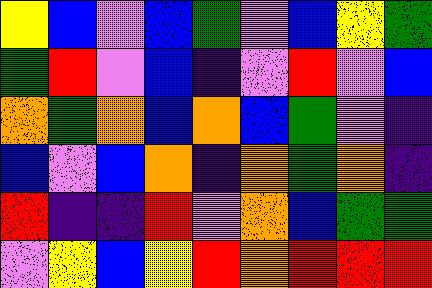[["yellow", "blue", "violet", "blue", "green", "violet", "blue", "yellow", "green"], ["green", "red", "violet", "blue", "indigo", "violet", "red", "violet", "blue"], ["orange", "green", "orange", "blue", "orange", "blue", "green", "violet", "indigo"], ["blue", "violet", "blue", "orange", "indigo", "orange", "green", "orange", "indigo"], ["red", "indigo", "indigo", "red", "violet", "orange", "blue", "green", "green"], ["violet", "yellow", "blue", "yellow", "red", "orange", "red", "red", "red"]]